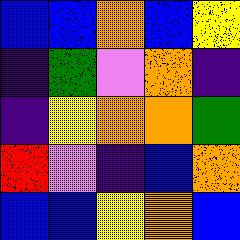[["blue", "blue", "orange", "blue", "yellow"], ["indigo", "green", "violet", "orange", "indigo"], ["indigo", "yellow", "orange", "orange", "green"], ["red", "violet", "indigo", "blue", "orange"], ["blue", "blue", "yellow", "orange", "blue"]]